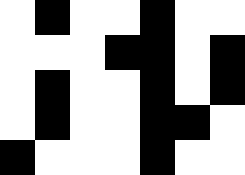[["white", "black", "white", "white", "black", "white", "white"], ["white", "white", "white", "black", "black", "white", "black"], ["white", "black", "white", "white", "black", "white", "black"], ["white", "black", "white", "white", "black", "black", "white"], ["black", "white", "white", "white", "black", "white", "white"]]